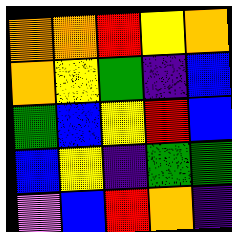[["orange", "orange", "red", "yellow", "orange"], ["orange", "yellow", "green", "indigo", "blue"], ["green", "blue", "yellow", "red", "blue"], ["blue", "yellow", "indigo", "green", "green"], ["violet", "blue", "red", "orange", "indigo"]]